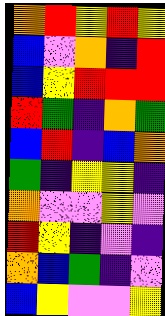[["orange", "red", "yellow", "red", "yellow"], ["blue", "violet", "orange", "indigo", "red"], ["blue", "yellow", "red", "red", "red"], ["red", "green", "indigo", "orange", "green"], ["blue", "red", "indigo", "blue", "orange"], ["green", "indigo", "yellow", "yellow", "indigo"], ["orange", "violet", "violet", "yellow", "violet"], ["red", "yellow", "indigo", "violet", "indigo"], ["orange", "blue", "green", "indigo", "violet"], ["blue", "yellow", "violet", "violet", "yellow"]]